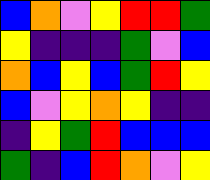[["blue", "orange", "violet", "yellow", "red", "red", "green"], ["yellow", "indigo", "indigo", "indigo", "green", "violet", "blue"], ["orange", "blue", "yellow", "blue", "green", "red", "yellow"], ["blue", "violet", "yellow", "orange", "yellow", "indigo", "indigo"], ["indigo", "yellow", "green", "red", "blue", "blue", "blue"], ["green", "indigo", "blue", "red", "orange", "violet", "yellow"]]